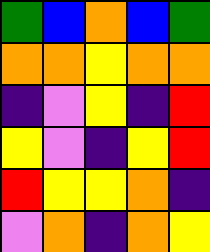[["green", "blue", "orange", "blue", "green"], ["orange", "orange", "yellow", "orange", "orange"], ["indigo", "violet", "yellow", "indigo", "red"], ["yellow", "violet", "indigo", "yellow", "red"], ["red", "yellow", "yellow", "orange", "indigo"], ["violet", "orange", "indigo", "orange", "yellow"]]